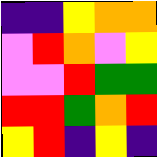[["indigo", "indigo", "yellow", "orange", "orange"], ["violet", "red", "orange", "violet", "yellow"], ["violet", "violet", "red", "green", "green"], ["red", "red", "green", "orange", "red"], ["yellow", "red", "indigo", "yellow", "indigo"]]